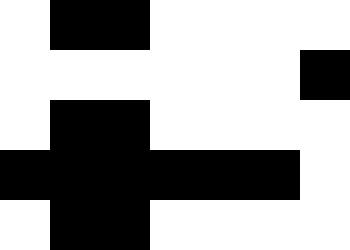[["white", "black", "black", "white", "white", "white", "white"], ["white", "white", "white", "white", "white", "white", "black"], ["white", "black", "black", "white", "white", "white", "white"], ["black", "black", "black", "black", "black", "black", "white"], ["white", "black", "black", "white", "white", "white", "white"]]